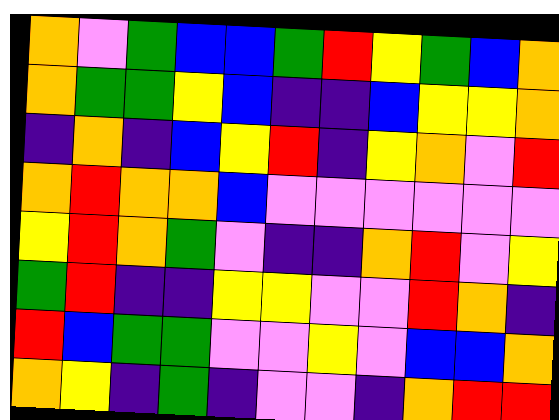[["orange", "violet", "green", "blue", "blue", "green", "red", "yellow", "green", "blue", "orange"], ["orange", "green", "green", "yellow", "blue", "indigo", "indigo", "blue", "yellow", "yellow", "orange"], ["indigo", "orange", "indigo", "blue", "yellow", "red", "indigo", "yellow", "orange", "violet", "red"], ["orange", "red", "orange", "orange", "blue", "violet", "violet", "violet", "violet", "violet", "violet"], ["yellow", "red", "orange", "green", "violet", "indigo", "indigo", "orange", "red", "violet", "yellow"], ["green", "red", "indigo", "indigo", "yellow", "yellow", "violet", "violet", "red", "orange", "indigo"], ["red", "blue", "green", "green", "violet", "violet", "yellow", "violet", "blue", "blue", "orange"], ["orange", "yellow", "indigo", "green", "indigo", "violet", "violet", "indigo", "orange", "red", "red"]]